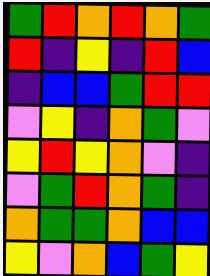[["green", "red", "orange", "red", "orange", "green"], ["red", "indigo", "yellow", "indigo", "red", "blue"], ["indigo", "blue", "blue", "green", "red", "red"], ["violet", "yellow", "indigo", "orange", "green", "violet"], ["yellow", "red", "yellow", "orange", "violet", "indigo"], ["violet", "green", "red", "orange", "green", "indigo"], ["orange", "green", "green", "orange", "blue", "blue"], ["yellow", "violet", "orange", "blue", "green", "yellow"]]